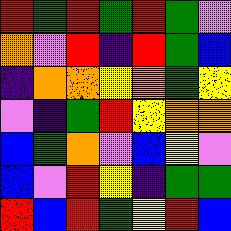[["red", "green", "red", "green", "red", "green", "violet"], ["orange", "violet", "red", "indigo", "red", "green", "blue"], ["indigo", "orange", "orange", "yellow", "orange", "green", "yellow"], ["violet", "indigo", "green", "red", "yellow", "orange", "orange"], ["blue", "green", "orange", "violet", "blue", "yellow", "violet"], ["blue", "violet", "red", "yellow", "indigo", "green", "green"], ["red", "blue", "red", "green", "yellow", "red", "blue"]]